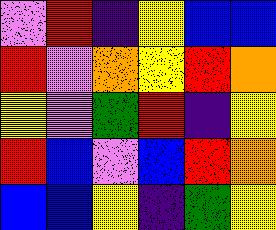[["violet", "red", "indigo", "yellow", "blue", "blue"], ["red", "violet", "orange", "yellow", "red", "orange"], ["yellow", "violet", "green", "red", "indigo", "yellow"], ["red", "blue", "violet", "blue", "red", "orange"], ["blue", "blue", "yellow", "indigo", "green", "yellow"]]